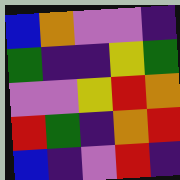[["blue", "orange", "violet", "violet", "indigo"], ["green", "indigo", "indigo", "yellow", "green"], ["violet", "violet", "yellow", "red", "orange"], ["red", "green", "indigo", "orange", "red"], ["blue", "indigo", "violet", "red", "indigo"]]